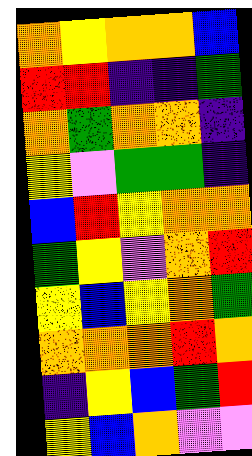[["orange", "yellow", "orange", "orange", "blue"], ["red", "red", "indigo", "indigo", "green"], ["orange", "green", "orange", "orange", "indigo"], ["yellow", "violet", "green", "green", "indigo"], ["blue", "red", "yellow", "orange", "orange"], ["green", "yellow", "violet", "orange", "red"], ["yellow", "blue", "yellow", "orange", "green"], ["orange", "orange", "orange", "red", "orange"], ["indigo", "yellow", "blue", "green", "red"], ["yellow", "blue", "orange", "violet", "violet"]]